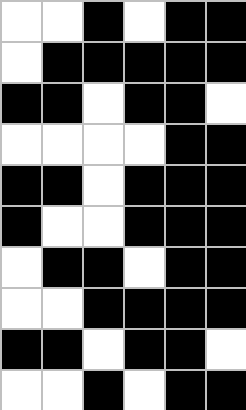[["white", "white", "black", "white", "black", "black"], ["white", "black", "black", "black", "black", "black"], ["black", "black", "white", "black", "black", "white"], ["white", "white", "white", "white", "black", "black"], ["black", "black", "white", "black", "black", "black"], ["black", "white", "white", "black", "black", "black"], ["white", "black", "black", "white", "black", "black"], ["white", "white", "black", "black", "black", "black"], ["black", "black", "white", "black", "black", "white"], ["white", "white", "black", "white", "black", "black"]]